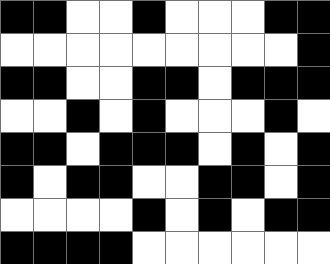[["black", "black", "white", "white", "black", "white", "white", "white", "black", "black"], ["white", "white", "white", "white", "white", "white", "white", "white", "white", "black"], ["black", "black", "white", "white", "black", "black", "white", "black", "black", "black"], ["white", "white", "black", "white", "black", "white", "white", "white", "black", "white"], ["black", "black", "white", "black", "black", "black", "white", "black", "white", "black"], ["black", "white", "black", "black", "white", "white", "black", "black", "white", "black"], ["white", "white", "white", "white", "black", "white", "black", "white", "black", "black"], ["black", "black", "black", "black", "white", "white", "white", "white", "white", "white"]]